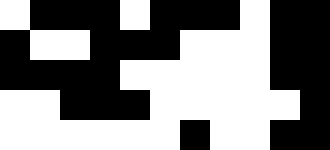[["white", "black", "black", "black", "white", "black", "black", "black", "white", "black", "black"], ["black", "white", "white", "black", "black", "black", "white", "white", "white", "black", "black"], ["black", "black", "black", "black", "white", "white", "white", "white", "white", "black", "black"], ["white", "white", "black", "black", "black", "white", "white", "white", "white", "white", "black"], ["white", "white", "white", "white", "white", "white", "black", "white", "white", "black", "black"]]